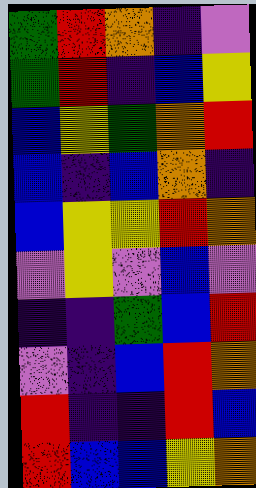[["green", "red", "orange", "indigo", "violet"], ["green", "red", "indigo", "blue", "yellow"], ["blue", "yellow", "green", "orange", "red"], ["blue", "indigo", "blue", "orange", "indigo"], ["blue", "yellow", "yellow", "red", "orange"], ["violet", "yellow", "violet", "blue", "violet"], ["indigo", "indigo", "green", "blue", "red"], ["violet", "indigo", "blue", "red", "orange"], ["red", "indigo", "indigo", "red", "blue"], ["red", "blue", "blue", "yellow", "orange"]]